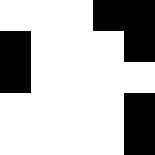[["white", "white", "white", "black", "black"], ["black", "white", "white", "white", "black"], ["black", "white", "white", "white", "white"], ["white", "white", "white", "white", "black"], ["white", "white", "white", "white", "black"]]